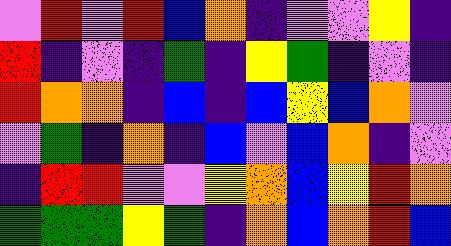[["violet", "red", "violet", "red", "blue", "orange", "indigo", "violet", "violet", "yellow", "indigo"], ["red", "indigo", "violet", "indigo", "green", "indigo", "yellow", "green", "indigo", "violet", "indigo"], ["red", "orange", "orange", "indigo", "blue", "indigo", "blue", "yellow", "blue", "orange", "violet"], ["violet", "green", "indigo", "orange", "indigo", "blue", "violet", "blue", "orange", "indigo", "violet"], ["indigo", "red", "red", "violet", "violet", "yellow", "orange", "blue", "yellow", "red", "orange"], ["green", "green", "green", "yellow", "green", "indigo", "orange", "blue", "orange", "red", "blue"]]